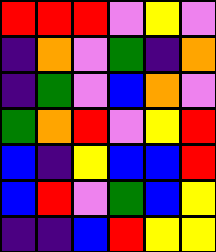[["red", "red", "red", "violet", "yellow", "violet"], ["indigo", "orange", "violet", "green", "indigo", "orange"], ["indigo", "green", "violet", "blue", "orange", "violet"], ["green", "orange", "red", "violet", "yellow", "red"], ["blue", "indigo", "yellow", "blue", "blue", "red"], ["blue", "red", "violet", "green", "blue", "yellow"], ["indigo", "indigo", "blue", "red", "yellow", "yellow"]]